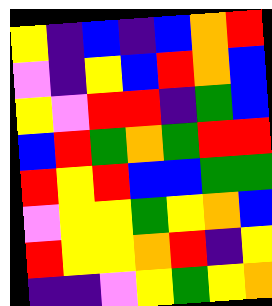[["yellow", "indigo", "blue", "indigo", "blue", "orange", "red"], ["violet", "indigo", "yellow", "blue", "red", "orange", "blue"], ["yellow", "violet", "red", "red", "indigo", "green", "blue"], ["blue", "red", "green", "orange", "green", "red", "red"], ["red", "yellow", "red", "blue", "blue", "green", "green"], ["violet", "yellow", "yellow", "green", "yellow", "orange", "blue"], ["red", "yellow", "yellow", "orange", "red", "indigo", "yellow"], ["indigo", "indigo", "violet", "yellow", "green", "yellow", "orange"]]